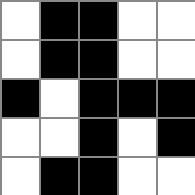[["white", "black", "black", "white", "white"], ["white", "black", "black", "white", "white"], ["black", "white", "black", "black", "black"], ["white", "white", "black", "white", "black"], ["white", "black", "black", "white", "white"]]